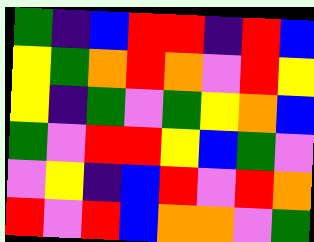[["green", "indigo", "blue", "red", "red", "indigo", "red", "blue"], ["yellow", "green", "orange", "red", "orange", "violet", "red", "yellow"], ["yellow", "indigo", "green", "violet", "green", "yellow", "orange", "blue"], ["green", "violet", "red", "red", "yellow", "blue", "green", "violet"], ["violet", "yellow", "indigo", "blue", "red", "violet", "red", "orange"], ["red", "violet", "red", "blue", "orange", "orange", "violet", "green"]]